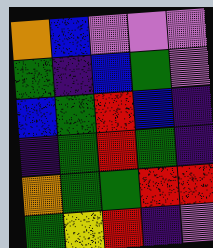[["orange", "blue", "violet", "violet", "violet"], ["green", "indigo", "blue", "green", "violet"], ["blue", "green", "red", "blue", "indigo"], ["indigo", "green", "red", "green", "indigo"], ["orange", "green", "green", "red", "red"], ["green", "yellow", "red", "indigo", "violet"]]